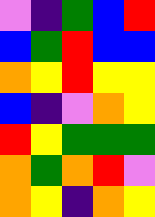[["violet", "indigo", "green", "blue", "red"], ["blue", "green", "red", "blue", "blue"], ["orange", "yellow", "red", "yellow", "yellow"], ["blue", "indigo", "violet", "orange", "yellow"], ["red", "yellow", "green", "green", "green"], ["orange", "green", "orange", "red", "violet"], ["orange", "yellow", "indigo", "orange", "yellow"]]